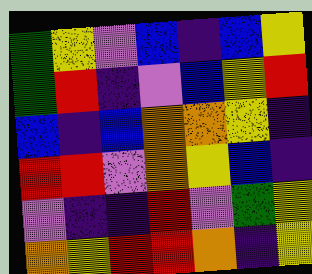[["green", "yellow", "violet", "blue", "indigo", "blue", "yellow"], ["green", "red", "indigo", "violet", "blue", "yellow", "red"], ["blue", "indigo", "blue", "orange", "orange", "yellow", "indigo"], ["red", "red", "violet", "orange", "yellow", "blue", "indigo"], ["violet", "indigo", "indigo", "red", "violet", "green", "yellow"], ["orange", "yellow", "red", "red", "orange", "indigo", "yellow"]]